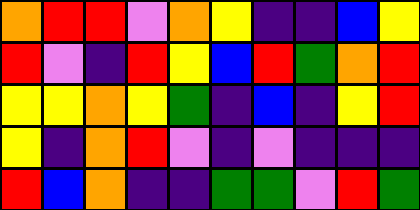[["orange", "red", "red", "violet", "orange", "yellow", "indigo", "indigo", "blue", "yellow"], ["red", "violet", "indigo", "red", "yellow", "blue", "red", "green", "orange", "red"], ["yellow", "yellow", "orange", "yellow", "green", "indigo", "blue", "indigo", "yellow", "red"], ["yellow", "indigo", "orange", "red", "violet", "indigo", "violet", "indigo", "indigo", "indigo"], ["red", "blue", "orange", "indigo", "indigo", "green", "green", "violet", "red", "green"]]